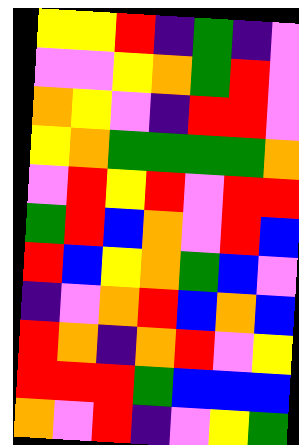[["yellow", "yellow", "red", "indigo", "green", "indigo", "violet"], ["violet", "violet", "yellow", "orange", "green", "red", "violet"], ["orange", "yellow", "violet", "indigo", "red", "red", "violet"], ["yellow", "orange", "green", "green", "green", "green", "orange"], ["violet", "red", "yellow", "red", "violet", "red", "red"], ["green", "red", "blue", "orange", "violet", "red", "blue"], ["red", "blue", "yellow", "orange", "green", "blue", "violet"], ["indigo", "violet", "orange", "red", "blue", "orange", "blue"], ["red", "orange", "indigo", "orange", "red", "violet", "yellow"], ["red", "red", "red", "green", "blue", "blue", "blue"], ["orange", "violet", "red", "indigo", "violet", "yellow", "green"]]